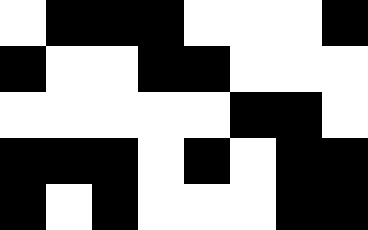[["white", "black", "black", "black", "white", "white", "white", "black"], ["black", "white", "white", "black", "black", "white", "white", "white"], ["white", "white", "white", "white", "white", "black", "black", "white"], ["black", "black", "black", "white", "black", "white", "black", "black"], ["black", "white", "black", "white", "white", "white", "black", "black"]]